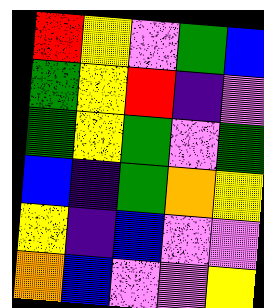[["red", "yellow", "violet", "green", "blue"], ["green", "yellow", "red", "indigo", "violet"], ["green", "yellow", "green", "violet", "green"], ["blue", "indigo", "green", "orange", "yellow"], ["yellow", "indigo", "blue", "violet", "violet"], ["orange", "blue", "violet", "violet", "yellow"]]